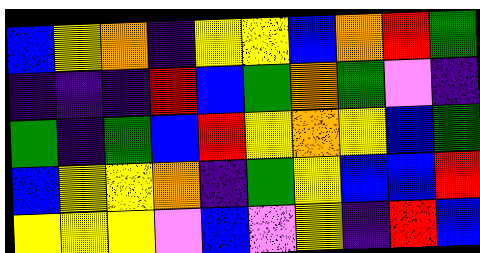[["blue", "yellow", "orange", "indigo", "yellow", "yellow", "blue", "orange", "red", "green"], ["indigo", "indigo", "indigo", "red", "blue", "green", "orange", "green", "violet", "indigo"], ["green", "indigo", "green", "blue", "red", "yellow", "orange", "yellow", "blue", "green"], ["blue", "yellow", "yellow", "orange", "indigo", "green", "yellow", "blue", "blue", "red"], ["yellow", "yellow", "yellow", "violet", "blue", "violet", "yellow", "indigo", "red", "blue"]]